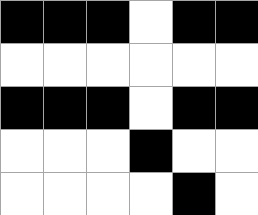[["black", "black", "black", "white", "black", "black"], ["white", "white", "white", "white", "white", "white"], ["black", "black", "black", "white", "black", "black"], ["white", "white", "white", "black", "white", "white"], ["white", "white", "white", "white", "black", "white"]]